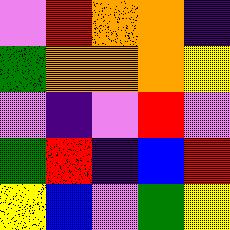[["violet", "red", "orange", "orange", "indigo"], ["green", "orange", "orange", "orange", "yellow"], ["violet", "indigo", "violet", "red", "violet"], ["green", "red", "indigo", "blue", "red"], ["yellow", "blue", "violet", "green", "yellow"]]